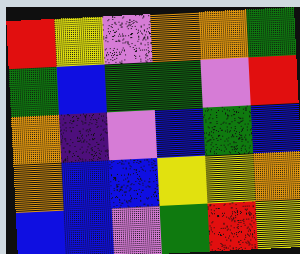[["red", "yellow", "violet", "orange", "orange", "green"], ["green", "blue", "green", "green", "violet", "red"], ["orange", "indigo", "violet", "blue", "green", "blue"], ["orange", "blue", "blue", "yellow", "yellow", "orange"], ["blue", "blue", "violet", "green", "red", "yellow"]]